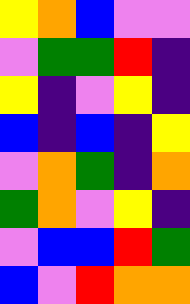[["yellow", "orange", "blue", "violet", "violet"], ["violet", "green", "green", "red", "indigo"], ["yellow", "indigo", "violet", "yellow", "indigo"], ["blue", "indigo", "blue", "indigo", "yellow"], ["violet", "orange", "green", "indigo", "orange"], ["green", "orange", "violet", "yellow", "indigo"], ["violet", "blue", "blue", "red", "green"], ["blue", "violet", "red", "orange", "orange"]]